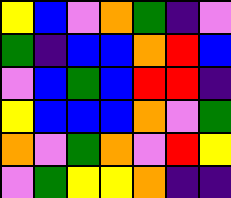[["yellow", "blue", "violet", "orange", "green", "indigo", "violet"], ["green", "indigo", "blue", "blue", "orange", "red", "blue"], ["violet", "blue", "green", "blue", "red", "red", "indigo"], ["yellow", "blue", "blue", "blue", "orange", "violet", "green"], ["orange", "violet", "green", "orange", "violet", "red", "yellow"], ["violet", "green", "yellow", "yellow", "orange", "indigo", "indigo"]]